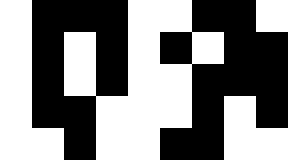[["white", "black", "black", "black", "white", "white", "black", "black", "white"], ["white", "black", "white", "black", "white", "black", "white", "black", "black"], ["white", "black", "white", "black", "white", "white", "black", "black", "black"], ["white", "black", "black", "white", "white", "white", "black", "white", "black"], ["white", "white", "black", "white", "white", "black", "black", "white", "white"]]